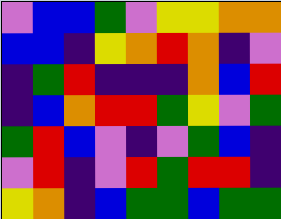[["violet", "blue", "blue", "green", "violet", "yellow", "yellow", "orange", "orange"], ["blue", "blue", "indigo", "yellow", "orange", "red", "orange", "indigo", "violet"], ["indigo", "green", "red", "indigo", "indigo", "indigo", "orange", "blue", "red"], ["indigo", "blue", "orange", "red", "red", "green", "yellow", "violet", "green"], ["green", "red", "blue", "violet", "indigo", "violet", "green", "blue", "indigo"], ["violet", "red", "indigo", "violet", "red", "green", "red", "red", "indigo"], ["yellow", "orange", "indigo", "blue", "green", "green", "blue", "green", "green"]]